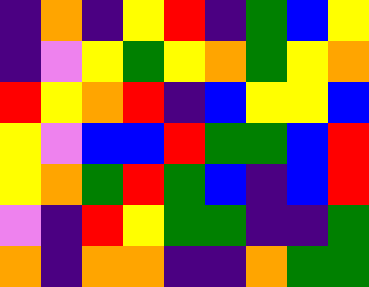[["indigo", "orange", "indigo", "yellow", "red", "indigo", "green", "blue", "yellow"], ["indigo", "violet", "yellow", "green", "yellow", "orange", "green", "yellow", "orange"], ["red", "yellow", "orange", "red", "indigo", "blue", "yellow", "yellow", "blue"], ["yellow", "violet", "blue", "blue", "red", "green", "green", "blue", "red"], ["yellow", "orange", "green", "red", "green", "blue", "indigo", "blue", "red"], ["violet", "indigo", "red", "yellow", "green", "green", "indigo", "indigo", "green"], ["orange", "indigo", "orange", "orange", "indigo", "indigo", "orange", "green", "green"]]